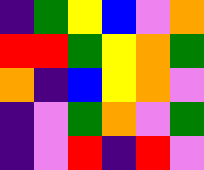[["indigo", "green", "yellow", "blue", "violet", "orange"], ["red", "red", "green", "yellow", "orange", "green"], ["orange", "indigo", "blue", "yellow", "orange", "violet"], ["indigo", "violet", "green", "orange", "violet", "green"], ["indigo", "violet", "red", "indigo", "red", "violet"]]